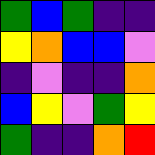[["green", "blue", "green", "indigo", "indigo"], ["yellow", "orange", "blue", "blue", "violet"], ["indigo", "violet", "indigo", "indigo", "orange"], ["blue", "yellow", "violet", "green", "yellow"], ["green", "indigo", "indigo", "orange", "red"]]